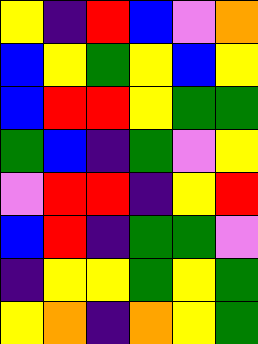[["yellow", "indigo", "red", "blue", "violet", "orange"], ["blue", "yellow", "green", "yellow", "blue", "yellow"], ["blue", "red", "red", "yellow", "green", "green"], ["green", "blue", "indigo", "green", "violet", "yellow"], ["violet", "red", "red", "indigo", "yellow", "red"], ["blue", "red", "indigo", "green", "green", "violet"], ["indigo", "yellow", "yellow", "green", "yellow", "green"], ["yellow", "orange", "indigo", "orange", "yellow", "green"]]